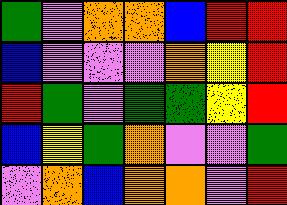[["green", "violet", "orange", "orange", "blue", "red", "red"], ["blue", "violet", "violet", "violet", "orange", "yellow", "red"], ["red", "green", "violet", "green", "green", "yellow", "red"], ["blue", "yellow", "green", "orange", "violet", "violet", "green"], ["violet", "orange", "blue", "orange", "orange", "violet", "red"]]